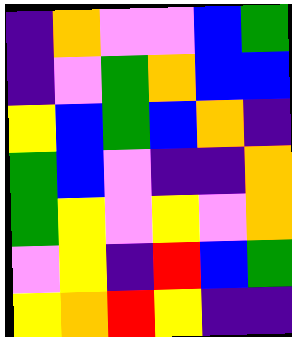[["indigo", "orange", "violet", "violet", "blue", "green"], ["indigo", "violet", "green", "orange", "blue", "blue"], ["yellow", "blue", "green", "blue", "orange", "indigo"], ["green", "blue", "violet", "indigo", "indigo", "orange"], ["green", "yellow", "violet", "yellow", "violet", "orange"], ["violet", "yellow", "indigo", "red", "blue", "green"], ["yellow", "orange", "red", "yellow", "indigo", "indigo"]]